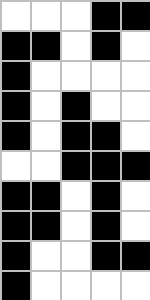[["white", "white", "white", "black", "black"], ["black", "black", "white", "black", "white"], ["black", "white", "white", "white", "white"], ["black", "white", "black", "white", "white"], ["black", "white", "black", "black", "white"], ["white", "white", "black", "black", "black"], ["black", "black", "white", "black", "white"], ["black", "black", "white", "black", "white"], ["black", "white", "white", "black", "black"], ["black", "white", "white", "white", "white"]]